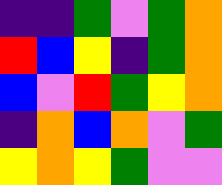[["indigo", "indigo", "green", "violet", "green", "orange"], ["red", "blue", "yellow", "indigo", "green", "orange"], ["blue", "violet", "red", "green", "yellow", "orange"], ["indigo", "orange", "blue", "orange", "violet", "green"], ["yellow", "orange", "yellow", "green", "violet", "violet"]]